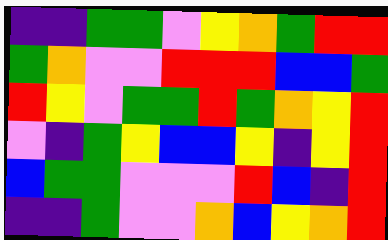[["indigo", "indigo", "green", "green", "violet", "yellow", "orange", "green", "red", "red"], ["green", "orange", "violet", "violet", "red", "red", "red", "blue", "blue", "green"], ["red", "yellow", "violet", "green", "green", "red", "green", "orange", "yellow", "red"], ["violet", "indigo", "green", "yellow", "blue", "blue", "yellow", "indigo", "yellow", "red"], ["blue", "green", "green", "violet", "violet", "violet", "red", "blue", "indigo", "red"], ["indigo", "indigo", "green", "violet", "violet", "orange", "blue", "yellow", "orange", "red"]]